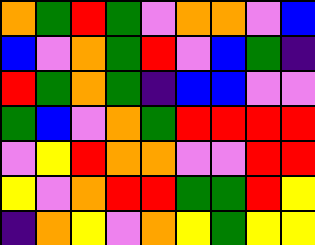[["orange", "green", "red", "green", "violet", "orange", "orange", "violet", "blue"], ["blue", "violet", "orange", "green", "red", "violet", "blue", "green", "indigo"], ["red", "green", "orange", "green", "indigo", "blue", "blue", "violet", "violet"], ["green", "blue", "violet", "orange", "green", "red", "red", "red", "red"], ["violet", "yellow", "red", "orange", "orange", "violet", "violet", "red", "red"], ["yellow", "violet", "orange", "red", "red", "green", "green", "red", "yellow"], ["indigo", "orange", "yellow", "violet", "orange", "yellow", "green", "yellow", "yellow"]]